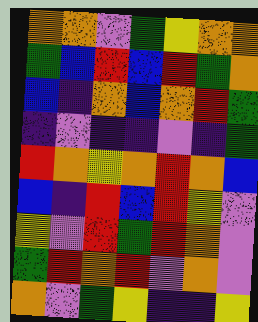[["orange", "orange", "violet", "green", "yellow", "orange", "orange"], ["green", "blue", "red", "blue", "red", "green", "orange"], ["blue", "indigo", "orange", "blue", "orange", "red", "green"], ["indigo", "violet", "indigo", "indigo", "violet", "indigo", "green"], ["red", "orange", "yellow", "orange", "red", "orange", "blue"], ["blue", "indigo", "red", "blue", "red", "yellow", "violet"], ["yellow", "violet", "red", "green", "red", "orange", "violet"], ["green", "red", "orange", "red", "violet", "orange", "violet"], ["orange", "violet", "green", "yellow", "indigo", "indigo", "yellow"]]